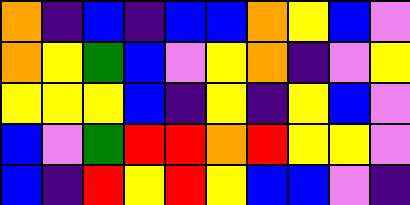[["orange", "indigo", "blue", "indigo", "blue", "blue", "orange", "yellow", "blue", "violet"], ["orange", "yellow", "green", "blue", "violet", "yellow", "orange", "indigo", "violet", "yellow"], ["yellow", "yellow", "yellow", "blue", "indigo", "yellow", "indigo", "yellow", "blue", "violet"], ["blue", "violet", "green", "red", "red", "orange", "red", "yellow", "yellow", "violet"], ["blue", "indigo", "red", "yellow", "red", "yellow", "blue", "blue", "violet", "indigo"]]